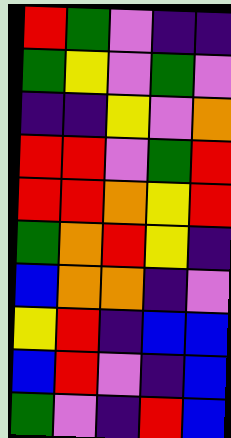[["red", "green", "violet", "indigo", "indigo"], ["green", "yellow", "violet", "green", "violet"], ["indigo", "indigo", "yellow", "violet", "orange"], ["red", "red", "violet", "green", "red"], ["red", "red", "orange", "yellow", "red"], ["green", "orange", "red", "yellow", "indigo"], ["blue", "orange", "orange", "indigo", "violet"], ["yellow", "red", "indigo", "blue", "blue"], ["blue", "red", "violet", "indigo", "blue"], ["green", "violet", "indigo", "red", "blue"]]